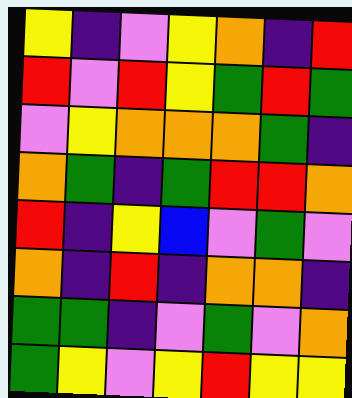[["yellow", "indigo", "violet", "yellow", "orange", "indigo", "red"], ["red", "violet", "red", "yellow", "green", "red", "green"], ["violet", "yellow", "orange", "orange", "orange", "green", "indigo"], ["orange", "green", "indigo", "green", "red", "red", "orange"], ["red", "indigo", "yellow", "blue", "violet", "green", "violet"], ["orange", "indigo", "red", "indigo", "orange", "orange", "indigo"], ["green", "green", "indigo", "violet", "green", "violet", "orange"], ["green", "yellow", "violet", "yellow", "red", "yellow", "yellow"]]